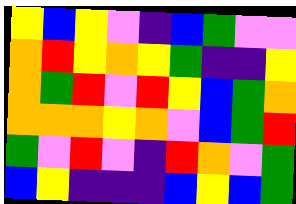[["yellow", "blue", "yellow", "violet", "indigo", "blue", "green", "violet", "violet"], ["orange", "red", "yellow", "orange", "yellow", "green", "indigo", "indigo", "yellow"], ["orange", "green", "red", "violet", "red", "yellow", "blue", "green", "orange"], ["orange", "orange", "orange", "yellow", "orange", "violet", "blue", "green", "red"], ["green", "violet", "red", "violet", "indigo", "red", "orange", "violet", "green"], ["blue", "yellow", "indigo", "indigo", "indigo", "blue", "yellow", "blue", "green"]]